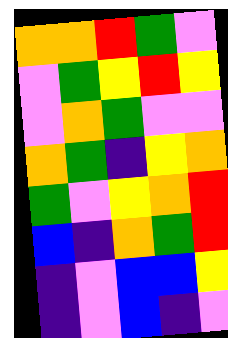[["orange", "orange", "red", "green", "violet"], ["violet", "green", "yellow", "red", "yellow"], ["violet", "orange", "green", "violet", "violet"], ["orange", "green", "indigo", "yellow", "orange"], ["green", "violet", "yellow", "orange", "red"], ["blue", "indigo", "orange", "green", "red"], ["indigo", "violet", "blue", "blue", "yellow"], ["indigo", "violet", "blue", "indigo", "violet"]]